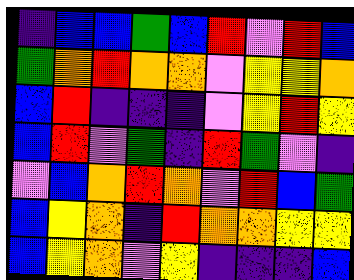[["indigo", "blue", "blue", "green", "blue", "red", "violet", "red", "blue"], ["green", "orange", "red", "orange", "orange", "violet", "yellow", "yellow", "orange"], ["blue", "red", "indigo", "indigo", "indigo", "violet", "yellow", "red", "yellow"], ["blue", "red", "violet", "green", "indigo", "red", "green", "violet", "indigo"], ["violet", "blue", "orange", "red", "orange", "violet", "red", "blue", "green"], ["blue", "yellow", "orange", "indigo", "red", "orange", "orange", "yellow", "yellow"], ["blue", "yellow", "orange", "violet", "yellow", "indigo", "indigo", "indigo", "blue"]]